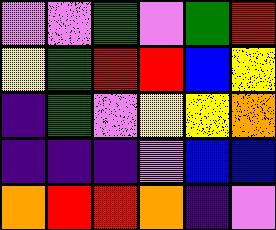[["violet", "violet", "green", "violet", "green", "red"], ["yellow", "green", "red", "red", "blue", "yellow"], ["indigo", "green", "violet", "yellow", "yellow", "orange"], ["indigo", "indigo", "indigo", "violet", "blue", "blue"], ["orange", "red", "red", "orange", "indigo", "violet"]]